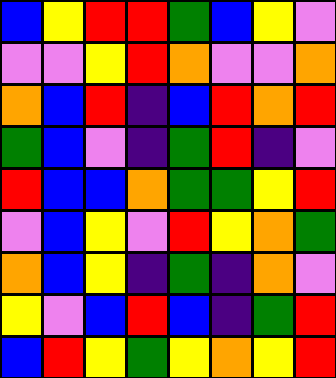[["blue", "yellow", "red", "red", "green", "blue", "yellow", "violet"], ["violet", "violet", "yellow", "red", "orange", "violet", "violet", "orange"], ["orange", "blue", "red", "indigo", "blue", "red", "orange", "red"], ["green", "blue", "violet", "indigo", "green", "red", "indigo", "violet"], ["red", "blue", "blue", "orange", "green", "green", "yellow", "red"], ["violet", "blue", "yellow", "violet", "red", "yellow", "orange", "green"], ["orange", "blue", "yellow", "indigo", "green", "indigo", "orange", "violet"], ["yellow", "violet", "blue", "red", "blue", "indigo", "green", "red"], ["blue", "red", "yellow", "green", "yellow", "orange", "yellow", "red"]]